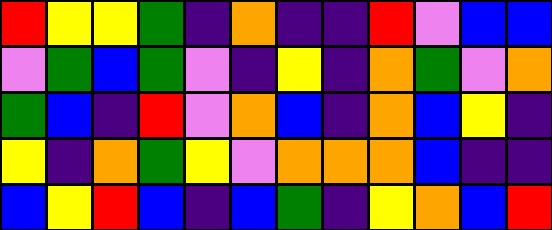[["red", "yellow", "yellow", "green", "indigo", "orange", "indigo", "indigo", "red", "violet", "blue", "blue"], ["violet", "green", "blue", "green", "violet", "indigo", "yellow", "indigo", "orange", "green", "violet", "orange"], ["green", "blue", "indigo", "red", "violet", "orange", "blue", "indigo", "orange", "blue", "yellow", "indigo"], ["yellow", "indigo", "orange", "green", "yellow", "violet", "orange", "orange", "orange", "blue", "indigo", "indigo"], ["blue", "yellow", "red", "blue", "indigo", "blue", "green", "indigo", "yellow", "orange", "blue", "red"]]